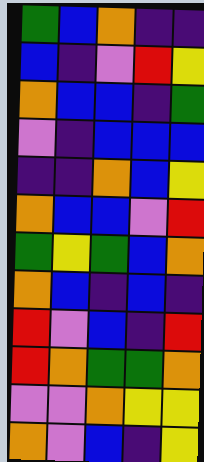[["green", "blue", "orange", "indigo", "indigo"], ["blue", "indigo", "violet", "red", "yellow"], ["orange", "blue", "blue", "indigo", "green"], ["violet", "indigo", "blue", "blue", "blue"], ["indigo", "indigo", "orange", "blue", "yellow"], ["orange", "blue", "blue", "violet", "red"], ["green", "yellow", "green", "blue", "orange"], ["orange", "blue", "indigo", "blue", "indigo"], ["red", "violet", "blue", "indigo", "red"], ["red", "orange", "green", "green", "orange"], ["violet", "violet", "orange", "yellow", "yellow"], ["orange", "violet", "blue", "indigo", "yellow"]]